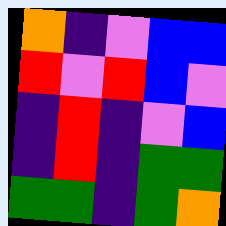[["orange", "indigo", "violet", "blue", "blue"], ["red", "violet", "red", "blue", "violet"], ["indigo", "red", "indigo", "violet", "blue"], ["indigo", "red", "indigo", "green", "green"], ["green", "green", "indigo", "green", "orange"]]